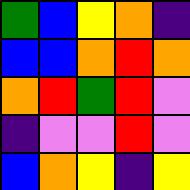[["green", "blue", "yellow", "orange", "indigo"], ["blue", "blue", "orange", "red", "orange"], ["orange", "red", "green", "red", "violet"], ["indigo", "violet", "violet", "red", "violet"], ["blue", "orange", "yellow", "indigo", "yellow"]]